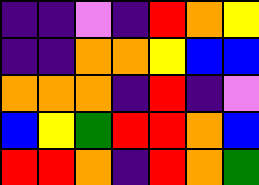[["indigo", "indigo", "violet", "indigo", "red", "orange", "yellow"], ["indigo", "indigo", "orange", "orange", "yellow", "blue", "blue"], ["orange", "orange", "orange", "indigo", "red", "indigo", "violet"], ["blue", "yellow", "green", "red", "red", "orange", "blue"], ["red", "red", "orange", "indigo", "red", "orange", "green"]]